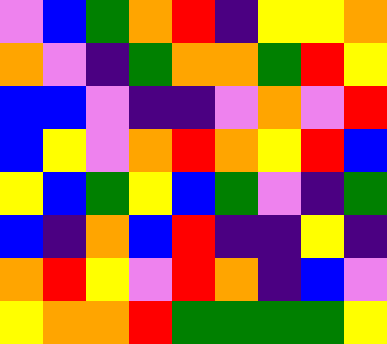[["violet", "blue", "green", "orange", "red", "indigo", "yellow", "yellow", "orange"], ["orange", "violet", "indigo", "green", "orange", "orange", "green", "red", "yellow"], ["blue", "blue", "violet", "indigo", "indigo", "violet", "orange", "violet", "red"], ["blue", "yellow", "violet", "orange", "red", "orange", "yellow", "red", "blue"], ["yellow", "blue", "green", "yellow", "blue", "green", "violet", "indigo", "green"], ["blue", "indigo", "orange", "blue", "red", "indigo", "indigo", "yellow", "indigo"], ["orange", "red", "yellow", "violet", "red", "orange", "indigo", "blue", "violet"], ["yellow", "orange", "orange", "red", "green", "green", "green", "green", "yellow"]]